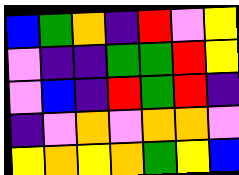[["blue", "green", "orange", "indigo", "red", "violet", "yellow"], ["violet", "indigo", "indigo", "green", "green", "red", "yellow"], ["violet", "blue", "indigo", "red", "green", "red", "indigo"], ["indigo", "violet", "orange", "violet", "orange", "orange", "violet"], ["yellow", "orange", "yellow", "orange", "green", "yellow", "blue"]]